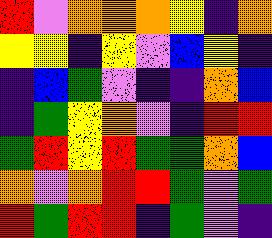[["red", "violet", "orange", "orange", "orange", "yellow", "indigo", "orange"], ["yellow", "yellow", "indigo", "yellow", "violet", "blue", "yellow", "indigo"], ["indigo", "blue", "green", "violet", "indigo", "indigo", "orange", "blue"], ["indigo", "green", "yellow", "orange", "violet", "indigo", "red", "red"], ["green", "red", "yellow", "red", "green", "green", "orange", "blue"], ["orange", "violet", "orange", "red", "red", "green", "violet", "green"], ["red", "green", "red", "red", "indigo", "green", "violet", "indigo"]]